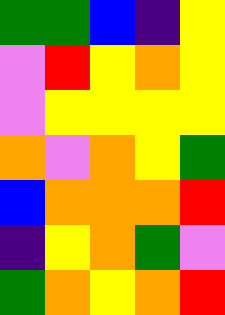[["green", "green", "blue", "indigo", "yellow"], ["violet", "red", "yellow", "orange", "yellow"], ["violet", "yellow", "yellow", "yellow", "yellow"], ["orange", "violet", "orange", "yellow", "green"], ["blue", "orange", "orange", "orange", "red"], ["indigo", "yellow", "orange", "green", "violet"], ["green", "orange", "yellow", "orange", "red"]]